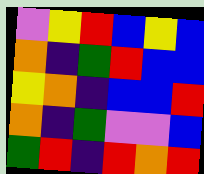[["violet", "yellow", "red", "blue", "yellow", "blue"], ["orange", "indigo", "green", "red", "blue", "blue"], ["yellow", "orange", "indigo", "blue", "blue", "red"], ["orange", "indigo", "green", "violet", "violet", "blue"], ["green", "red", "indigo", "red", "orange", "red"]]